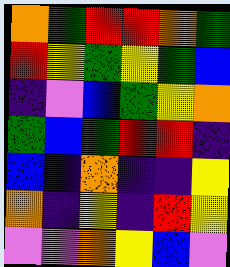[["orange", "green", "red", "red", "orange", "green"], ["red", "yellow", "green", "yellow", "green", "blue"], ["indigo", "violet", "blue", "green", "yellow", "orange"], ["green", "blue", "green", "red", "red", "indigo"], ["blue", "indigo", "orange", "indigo", "indigo", "yellow"], ["orange", "indigo", "yellow", "indigo", "red", "yellow"], ["violet", "violet", "orange", "yellow", "blue", "violet"]]